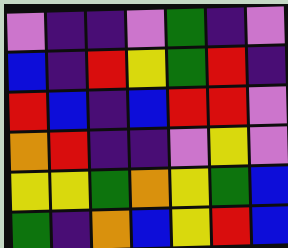[["violet", "indigo", "indigo", "violet", "green", "indigo", "violet"], ["blue", "indigo", "red", "yellow", "green", "red", "indigo"], ["red", "blue", "indigo", "blue", "red", "red", "violet"], ["orange", "red", "indigo", "indigo", "violet", "yellow", "violet"], ["yellow", "yellow", "green", "orange", "yellow", "green", "blue"], ["green", "indigo", "orange", "blue", "yellow", "red", "blue"]]